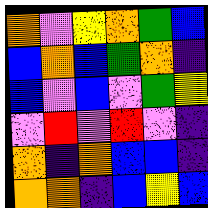[["orange", "violet", "yellow", "orange", "green", "blue"], ["blue", "orange", "blue", "green", "orange", "indigo"], ["blue", "violet", "blue", "violet", "green", "yellow"], ["violet", "red", "violet", "red", "violet", "indigo"], ["orange", "indigo", "orange", "blue", "blue", "indigo"], ["orange", "orange", "indigo", "blue", "yellow", "blue"]]